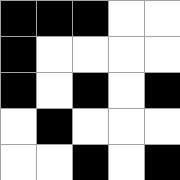[["black", "black", "black", "white", "white"], ["black", "white", "white", "white", "white"], ["black", "white", "black", "white", "black"], ["white", "black", "white", "white", "white"], ["white", "white", "black", "white", "black"]]